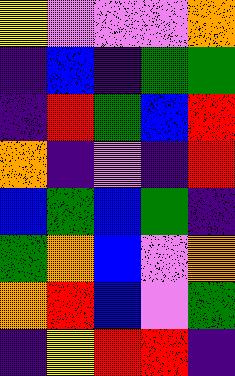[["yellow", "violet", "violet", "violet", "orange"], ["indigo", "blue", "indigo", "green", "green"], ["indigo", "red", "green", "blue", "red"], ["orange", "indigo", "violet", "indigo", "red"], ["blue", "green", "blue", "green", "indigo"], ["green", "orange", "blue", "violet", "orange"], ["orange", "red", "blue", "violet", "green"], ["indigo", "yellow", "red", "red", "indigo"]]